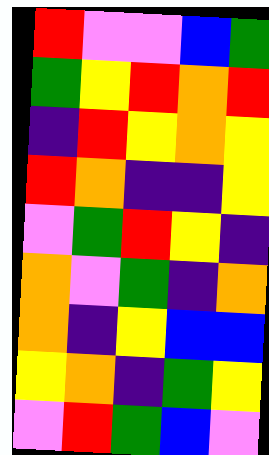[["red", "violet", "violet", "blue", "green"], ["green", "yellow", "red", "orange", "red"], ["indigo", "red", "yellow", "orange", "yellow"], ["red", "orange", "indigo", "indigo", "yellow"], ["violet", "green", "red", "yellow", "indigo"], ["orange", "violet", "green", "indigo", "orange"], ["orange", "indigo", "yellow", "blue", "blue"], ["yellow", "orange", "indigo", "green", "yellow"], ["violet", "red", "green", "blue", "violet"]]